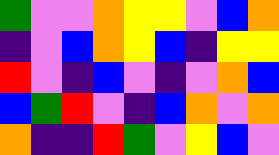[["green", "violet", "violet", "orange", "yellow", "yellow", "violet", "blue", "orange"], ["indigo", "violet", "blue", "orange", "yellow", "blue", "indigo", "yellow", "yellow"], ["red", "violet", "indigo", "blue", "violet", "indigo", "violet", "orange", "blue"], ["blue", "green", "red", "violet", "indigo", "blue", "orange", "violet", "orange"], ["orange", "indigo", "indigo", "red", "green", "violet", "yellow", "blue", "violet"]]